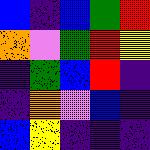[["blue", "indigo", "blue", "green", "red"], ["orange", "violet", "green", "red", "yellow"], ["indigo", "green", "blue", "red", "indigo"], ["indigo", "orange", "violet", "blue", "indigo"], ["blue", "yellow", "indigo", "indigo", "indigo"]]